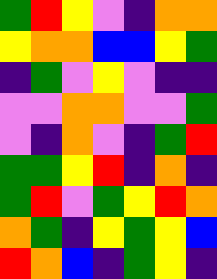[["green", "red", "yellow", "violet", "indigo", "orange", "orange"], ["yellow", "orange", "orange", "blue", "blue", "yellow", "green"], ["indigo", "green", "violet", "yellow", "violet", "indigo", "indigo"], ["violet", "violet", "orange", "orange", "violet", "violet", "green"], ["violet", "indigo", "orange", "violet", "indigo", "green", "red"], ["green", "green", "yellow", "red", "indigo", "orange", "indigo"], ["green", "red", "violet", "green", "yellow", "red", "orange"], ["orange", "green", "indigo", "yellow", "green", "yellow", "blue"], ["red", "orange", "blue", "indigo", "green", "yellow", "indigo"]]